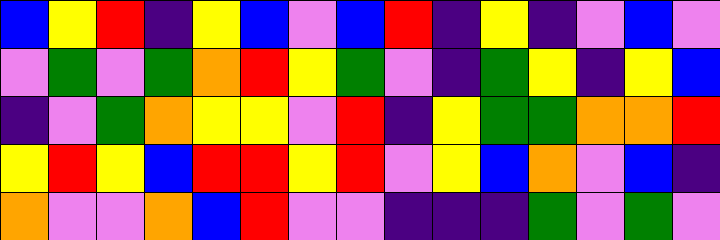[["blue", "yellow", "red", "indigo", "yellow", "blue", "violet", "blue", "red", "indigo", "yellow", "indigo", "violet", "blue", "violet"], ["violet", "green", "violet", "green", "orange", "red", "yellow", "green", "violet", "indigo", "green", "yellow", "indigo", "yellow", "blue"], ["indigo", "violet", "green", "orange", "yellow", "yellow", "violet", "red", "indigo", "yellow", "green", "green", "orange", "orange", "red"], ["yellow", "red", "yellow", "blue", "red", "red", "yellow", "red", "violet", "yellow", "blue", "orange", "violet", "blue", "indigo"], ["orange", "violet", "violet", "orange", "blue", "red", "violet", "violet", "indigo", "indigo", "indigo", "green", "violet", "green", "violet"]]